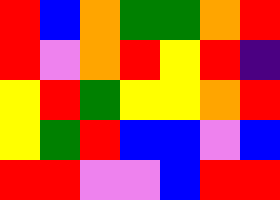[["red", "blue", "orange", "green", "green", "orange", "red"], ["red", "violet", "orange", "red", "yellow", "red", "indigo"], ["yellow", "red", "green", "yellow", "yellow", "orange", "red"], ["yellow", "green", "red", "blue", "blue", "violet", "blue"], ["red", "red", "violet", "violet", "blue", "red", "red"]]